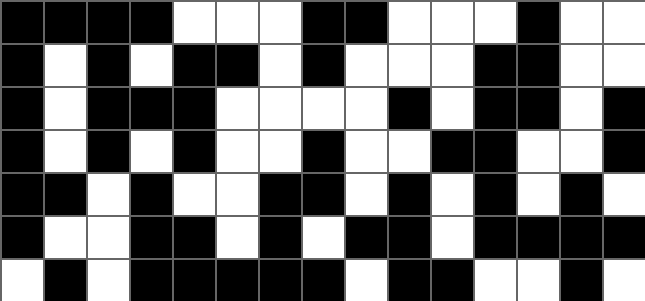[["black", "black", "black", "black", "white", "white", "white", "black", "black", "white", "white", "white", "black", "white", "white"], ["black", "white", "black", "white", "black", "black", "white", "black", "white", "white", "white", "black", "black", "white", "white"], ["black", "white", "black", "black", "black", "white", "white", "white", "white", "black", "white", "black", "black", "white", "black"], ["black", "white", "black", "white", "black", "white", "white", "black", "white", "white", "black", "black", "white", "white", "black"], ["black", "black", "white", "black", "white", "white", "black", "black", "white", "black", "white", "black", "white", "black", "white"], ["black", "white", "white", "black", "black", "white", "black", "white", "black", "black", "white", "black", "black", "black", "black"], ["white", "black", "white", "black", "black", "black", "black", "black", "white", "black", "black", "white", "white", "black", "white"]]